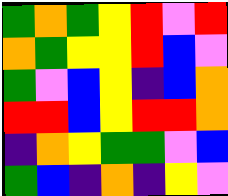[["green", "orange", "green", "yellow", "red", "violet", "red"], ["orange", "green", "yellow", "yellow", "red", "blue", "violet"], ["green", "violet", "blue", "yellow", "indigo", "blue", "orange"], ["red", "red", "blue", "yellow", "red", "red", "orange"], ["indigo", "orange", "yellow", "green", "green", "violet", "blue"], ["green", "blue", "indigo", "orange", "indigo", "yellow", "violet"]]